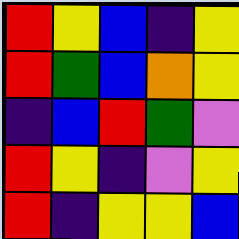[["red", "yellow", "blue", "indigo", "yellow"], ["red", "green", "blue", "orange", "yellow"], ["indigo", "blue", "red", "green", "violet"], ["red", "yellow", "indigo", "violet", "yellow"], ["red", "indigo", "yellow", "yellow", "blue"]]